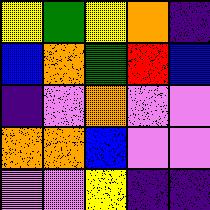[["yellow", "green", "yellow", "orange", "indigo"], ["blue", "orange", "green", "red", "blue"], ["indigo", "violet", "orange", "violet", "violet"], ["orange", "orange", "blue", "violet", "violet"], ["violet", "violet", "yellow", "indigo", "indigo"]]